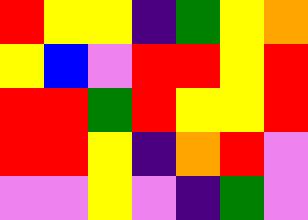[["red", "yellow", "yellow", "indigo", "green", "yellow", "orange"], ["yellow", "blue", "violet", "red", "red", "yellow", "red"], ["red", "red", "green", "red", "yellow", "yellow", "red"], ["red", "red", "yellow", "indigo", "orange", "red", "violet"], ["violet", "violet", "yellow", "violet", "indigo", "green", "violet"]]